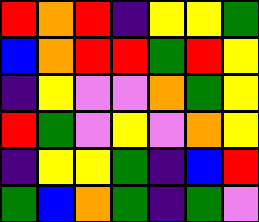[["red", "orange", "red", "indigo", "yellow", "yellow", "green"], ["blue", "orange", "red", "red", "green", "red", "yellow"], ["indigo", "yellow", "violet", "violet", "orange", "green", "yellow"], ["red", "green", "violet", "yellow", "violet", "orange", "yellow"], ["indigo", "yellow", "yellow", "green", "indigo", "blue", "red"], ["green", "blue", "orange", "green", "indigo", "green", "violet"]]